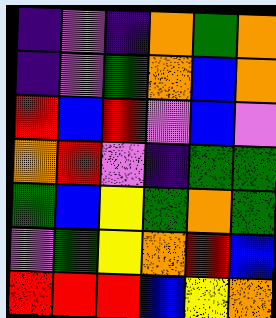[["indigo", "violet", "indigo", "orange", "green", "orange"], ["indigo", "violet", "green", "orange", "blue", "orange"], ["red", "blue", "red", "violet", "blue", "violet"], ["orange", "red", "violet", "indigo", "green", "green"], ["green", "blue", "yellow", "green", "orange", "green"], ["violet", "green", "yellow", "orange", "red", "blue"], ["red", "red", "red", "blue", "yellow", "orange"]]